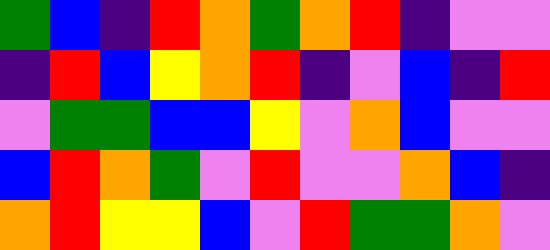[["green", "blue", "indigo", "red", "orange", "green", "orange", "red", "indigo", "violet", "violet"], ["indigo", "red", "blue", "yellow", "orange", "red", "indigo", "violet", "blue", "indigo", "red"], ["violet", "green", "green", "blue", "blue", "yellow", "violet", "orange", "blue", "violet", "violet"], ["blue", "red", "orange", "green", "violet", "red", "violet", "violet", "orange", "blue", "indigo"], ["orange", "red", "yellow", "yellow", "blue", "violet", "red", "green", "green", "orange", "violet"]]